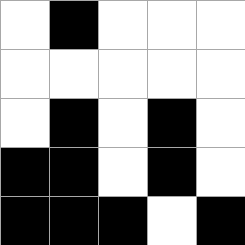[["white", "black", "white", "white", "white"], ["white", "white", "white", "white", "white"], ["white", "black", "white", "black", "white"], ["black", "black", "white", "black", "white"], ["black", "black", "black", "white", "black"]]